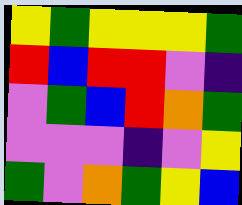[["yellow", "green", "yellow", "yellow", "yellow", "green"], ["red", "blue", "red", "red", "violet", "indigo"], ["violet", "green", "blue", "red", "orange", "green"], ["violet", "violet", "violet", "indigo", "violet", "yellow"], ["green", "violet", "orange", "green", "yellow", "blue"]]